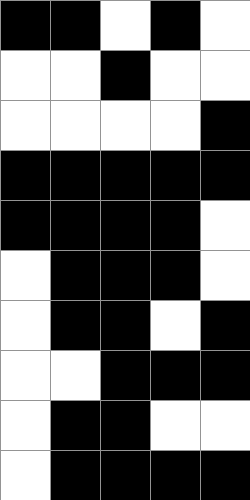[["black", "black", "white", "black", "white"], ["white", "white", "black", "white", "white"], ["white", "white", "white", "white", "black"], ["black", "black", "black", "black", "black"], ["black", "black", "black", "black", "white"], ["white", "black", "black", "black", "white"], ["white", "black", "black", "white", "black"], ["white", "white", "black", "black", "black"], ["white", "black", "black", "white", "white"], ["white", "black", "black", "black", "black"]]